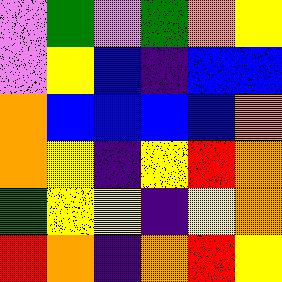[["violet", "green", "violet", "green", "orange", "yellow"], ["violet", "yellow", "blue", "indigo", "blue", "blue"], ["orange", "blue", "blue", "blue", "blue", "orange"], ["orange", "yellow", "indigo", "yellow", "red", "orange"], ["green", "yellow", "yellow", "indigo", "yellow", "orange"], ["red", "orange", "indigo", "orange", "red", "yellow"]]